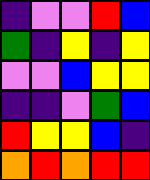[["indigo", "violet", "violet", "red", "blue"], ["green", "indigo", "yellow", "indigo", "yellow"], ["violet", "violet", "blue", "yellow", "yellow"], ["indigo", "indigo", "violet", "green", "blue"], ["red", "yellow", "yellow", "blue", "indigo"], ["orange", "red", "orange", "red", "red"]]